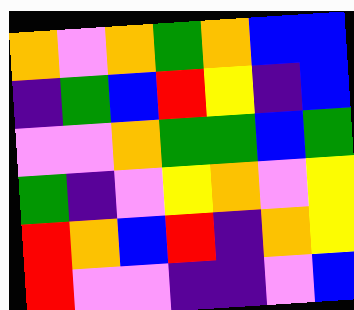[["orange", "violet", "orange", "green", "orange", "blue", "blue"], ["indigo", "green", "blue", "red", "yellow", "indigo", "blue"], ["violet", "violet", "orange", "green", "green", "blue", "green"], ["green", "indigo", "violet", "yellow", "orange", "violet", "yellow"], ["red", "orange", "blue", "red", "indigo", "orange", "yellow"], ["red", "violet", "violet", "indigo", "indigo", "violet", "blue"]]